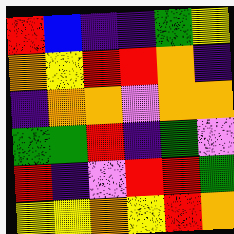[["red", "blue", "indigo", "indigo", "green", "yellow"], ["orange", "yellow", "red", "red", "orange", "indigo"], ["indigo", "orange", "orange", "violet", "orange", "orange"], ["green", "green", "red", "indigo", "green", "violet"], ["red", "indigo", "violet", "red", "red", "green"], ["yellow", "yellow", "orange", "yellow", "red", "orange"]]